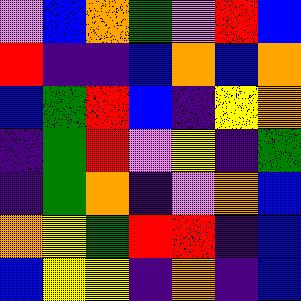[["violet", "blue", "orange", "green", "violet", "red", "blue"], ["red", "indigo", "indigo", "blue", "orange", "blue", "orange"], ["blue", "green", "red", "blue", "indigo", "yellow", "orange"], ["indigo", "green", "red", "violet", "yellow", "indigo", "green"], ["indigo", "green", "orange", "indigo", "violet", "orange", "blue"], ["orange", "yellow", "green", "red", "red", "indigo", "blue"], ["blue", "yellow", "yellow", "indigo", "orange", "indigo", "blue"]]